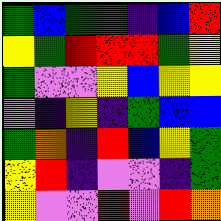[["green", "blue", "green", "green", "indigo", "blue", "red"], ["yellow", "green", "red", "red", "red", "green", "yellow"], ["green", "violet", "violet", "yellow", "blue", "yellow", "yellow"], ["violet", "indigo", "yellow", "indigo", "green", "blue", "blue"], ["green", "orange", "indigo", "red", "blue", "yellow", "green"], ["yellow", "red", "indigo", "violet", "violet", "indigo", "green"], ["yellow", "violet", "violet", "red", "violet", "red", "orange"]]